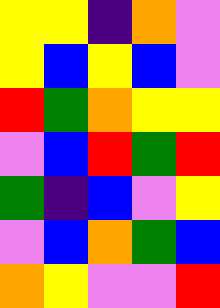[["yellow", "yellow", "indigo", "orange", "violet"], ["yellow", "blue", "yellow", "blue", "violet"], ["red", "green", "orange", "yellow", "yellow"], ["violet", "blue", "red", "green", "red"], ["green", "indigo", "blue", "violet", "yellow"], ["violet", "blue", "orange", "green", "blue"], ["orange", "yellow", "violet", "violet", "red"]]